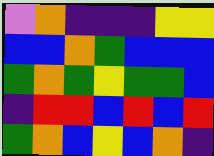[["violet", "orange", "indigo", "indigo", "indigo", "yellow", "yellow"], ["blue", "blue", "orange", "green", "blue", "blue", "blue"], ["green", "orange", "green", "yellow", "green", "green", "blue"], ["indigo", "red", "red", "blue", "red", "blue", "red"], ["green", "orange", "blue", "yellow", "blue", "orange", "indigo"]]